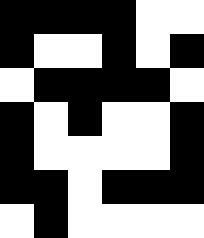[["black", "black", "black", "black", "white", "white"], ["black", "white", "white", "black", "white", "black"], ["white", "black", "black", "black", "black", "white"], ["black", "white", "black", "white", "white", "black"], ["black", "white", "white", "white", "white", "black"], ["black", "black", "white", "black", "black", "black"], ["white", "black", "white", "white", "white", "white"]]